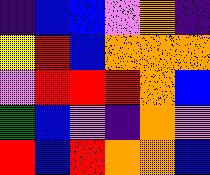[["indigo", "blue", "blue", "violet", "orange", "indigo"], ["yellow", "red", "blue", "orange", "orange", "orange"], ["violet", "red", "red", "red", "orange", "blue"], ["green", "blue", "violet", "indigo", "orange", "violet"], ["red", "blue", "red", "orange", "orange", "blue"]]